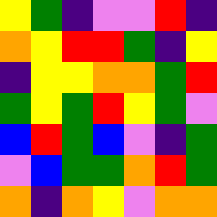[["yellow", "green", "indigo", "violet", "violet", "red", "indigo"], ["orange", "yellow", "red", "red", "green", "indigo", "yellow"], ["indigo", "yellow", "yellow", "orange", "orange", "green", "red"], ["green", "yellow", "green", "red", "yellow", "green", "violet"], ["blue", "red", "green", "blue", "violet", "indigo", "green"], ["violet", "blue", "green", "green", "orange", "red", "green"], ["orange", "indigo", "orange", "yellow", "violet", "orange", "orange"]]